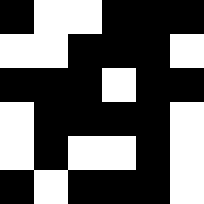[["black", "white", "white", "black", "black", "black"], ["white", "white", "black", "black", "black", "white"], ["black", "black", "black", "white", "black", "black"], ["white", "black", "black", "black", "black", "white"], ["white", "black", "white", "white", "black", "white"], ["black", "white", "black", "black", "black", "white"]]